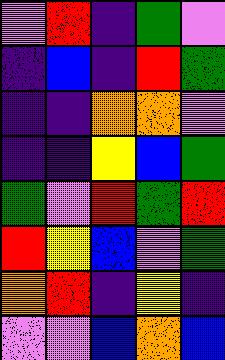[["violet", "red", "indigo", "green", "violet"], ["indigo", "blue", "indigo", "red", "green"], ["indigo", "indigo", "orange", "orange", "violet"], ["indigo", "indigo", "yellow", "blue", "green"], ["green", "violet", "red", "green", "red"], ["red", "yellow", "blue", "violet", "green"], ["orange", "red", "indigo", "yellow", "indigo"], ["violet", "violet", "blue", "orange", "blue"]]